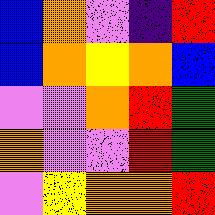[["blue", "orange", "violet", "indigo", "red"], ["blue", "orange", "yellow", "orange", "blue"], ["violet", "violet", "orange", "red", "green"], ["orange", "violet", "violet", "red", "green"], ["violet", "yellow", "orange", "orange", "red"]]